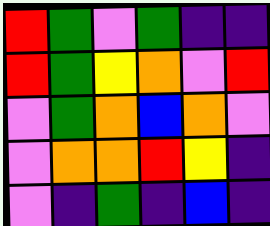[["red", "green", "violet", "green", "indigo", "indigo"], ["red", "green", "yellow", "orange", "violet", "red"], ["violet", "green", "orange", "blue", "orange", "violet"], ["violet", "orange", "orange", "red", "yellow", "indigo"], ["violet", "indigo", "green", "indigo", "blue", "indigo"]]